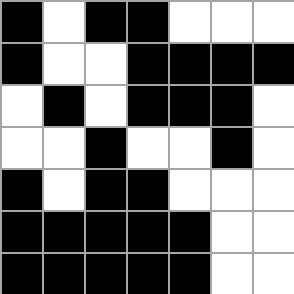[["black", "white", "black", "black", "white", "white", "white"], ["black", "white", "white", "black", "black", "black", "black"], ["white", "black", "white", "black", "black", "black", "white"], ["white", "white", "black", "white", "white", "black", "white"], ["black", "white", "black", "black", "white", "white", "white"], ["black", "black", "black", "black", "black", "white", "white"], ["black", "black", "black", "black", "black", "white", "white"]]